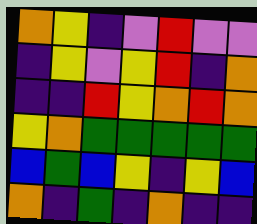[["orange", "yellow", "indigo", "violet", "red", "violet", "violet"], ["indigo", "yellow", "violet", "yellow", "red", "indigo", "orange"], ["indigo", "indigo", "red", "yellow", "orange", "red", "orange"], ["yellow", "orange", "green", "green", "green", "green", "green"], ["blue", "green", "blue", "yellow", "indigo", "yellow", "blue"], ["orange", "indigo", "green", "indigo", "orange", "indigo", "indigo"]]